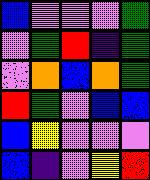[["blue", "violet", "violet", "violet", "green"], ["violet", "green", "red", "indigo", "green"], ["violet", "orange", "blue", "orange", "green"], ["red", "green", "violet", "blue", "blue"], ["blue", "yellow", "violet", "violet", "violet"], ["blue", "indigo", "violet", "yellow", "red"]]